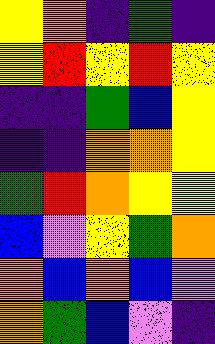[["yellow", "orange", "indigo", "green", "indigo"], ["yellow", "red", "yellow", "red", "yellow"], ["indigo", "indigo", "green", "blue", "yellow"], ["indigo", "indigo", "orange", "orange", "yellow"], ["green", "red", "orange", "yellow", "yellow"], ["blue", "violet", "yellow", "green", "orange"], ["orange", "blue", "orange", "blue", "violet"], ["orange", "green", "blue", "violet", "indigo"]]